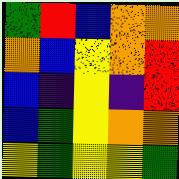[["green", "red", "blue", "orange", "orange"], ["orange", "blue", "yellow", "orange", "red"], ["blue", "indigo", "yellow", "indigo", "red"], ["blue", "green", "yellow", "orange", "orange"], ["yellow", "green", "yellow", "yellow", "green"]]